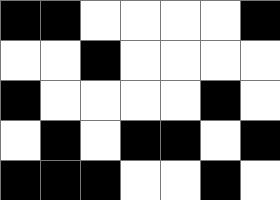[["black", "black", "white", "white", "white", "white", "black"], ["white", "white", "black", "white", "white", "white", "white"], ["black", "white", "white", "white", "white", "black", "white"], ["white", "black", "white", "black", "black", "white", "black"], ["black", "black", "black", "white", "white", "black", "white"]]